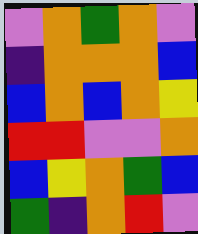[["violet", "orange", "green", "orange", "violet"], ["indigo", "orange", "orange", "orange", "blue"], ["blue", "orange", "blue", "orange", "yellow"], ["red", "red", "violet", "violet", "orange"], ["blue", "yellow", "orange", "green", "blue"], ["green", "indigo", "orange", "red", "violet"]]